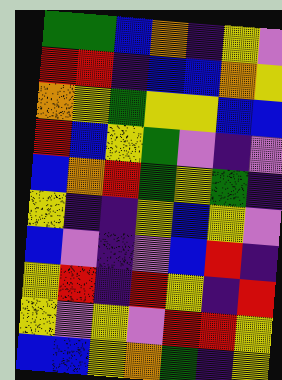[["green", "green", "blue", "orange", "indigo", "yellow", "violet"], ["red", "red", "indigo", "blue", "blue", "orange", "yellow"], ["orange", "yellow", "green", "yellow", "yellow", "blue", "blue"], ["red", "blue", "yellow", "green", "violet", "indigo", "violet"], ["blue", "orange", "red", "green", "yellow", "green", "indigo"], ["yellow", "indigo", "indigo", "yellow", "blue", "yellow", "violet"], ["blue", "violet", "indigo", "violet", "blue", "red", "indigo"], ["yellow", "red", "indigo", "red", "yellow", "indigo", "red"], ["yellow", "violet", "yellow", "violet", "red", "red", "yellow"], ["blue", "blue", "yellow", "orange", "green", "indigo", "yellow"]]